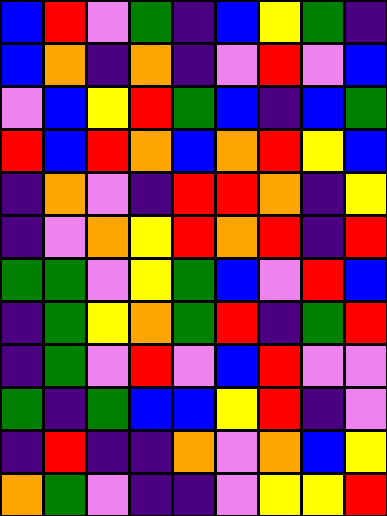[["blue", "red", "violet", "green", "indigo", "blue", "yellow", "green", "indigo"], ["blue", "orange", "indigo", "orange", "indigo", "violet", "red", "violet", "blue"], ["violet", "blue", "yellow", "red", "green", "blue", "indigo", "blue", "green"], ["red", "blue", "red", "orange", "blue", "orange", "red", "yellow", "blue"], ["indigo", "orange", "violet", "indigo", "red", "red", "orange", "indigo", "yellow"], ["indigo", "violet", "orange", "yellow", "red", "orange", "red", "indigo", "red"], ["green", "green", "violet", "yellow", "green", "blue", "violet", "red", "blue"], ["indigo", "green", "yellow", "orange", "green", "red", "indigo", "green", "red"], ["indigo", "green", "violet", "red", "violet", "blue", "red", "violet", "violet"], ["green", "indigo", "green", "blue", "blue", "yellow", "red", "indigo", "violet"], ["indigo", "red", "indigo", "indigo", "orange", "violet", "orange", "blue", "yellow"], ["orange", "green", "violet", "indigo", "indigo", "violet", "yellow", "yellow", "red"]]